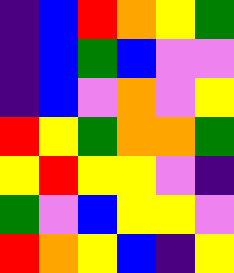[["indigo", "blue", "red", "orange", "yellow", "green"], ["indigo", "blue", "green", "blue", "violet", "violet"], ["indigo", "blue", "violet", "orange", "violet", "yellow"], ["red", "yellow", "green", "orange", "orange", "green"], ["yellow", "red", "yellow", "yellow", "violet", "indigo"], ["green", "violet", "blue", "yellow", "yellow", "violet"], ["red", "orange", "yellow", "blue", "indigo", "yellow"]]